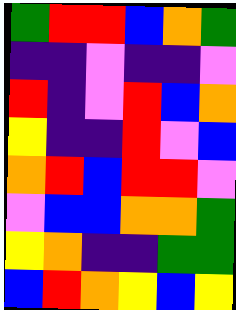[["green", "red", "red", "blue", "orange", "green"], ["indigo", "indigo", "violet", "indigo", "indigo", "violet"], ["red", "indigo", "violet", "red", "blue", "orange"], ["yellow", "indigo", "indigo", "red", "violet", "blue"], ["orange", "red", "blue", "red", "red", "violet"], ["violet", "blue", "blue", "orange", "orange", "green"], ["yellow", "orange", "indigo", "indigo", "green", "green"], ["blue", "red", "orange", "yellow", "blue", "yellow"]]